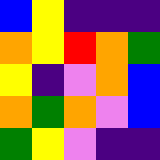[["blue", "yellow", "indigo", "indigo", "indigo"], ["orange", "yellow", "red", "orange", "green"], ["yellow", "indigo", "violet", "orange", "blue"], ["orange", "green", "orange", "violet", "blue"], ["green", "yellow", "violet", "indigo", "indigo"]]